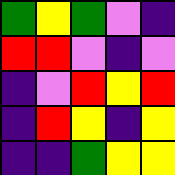[["green", "yellow", "green", "violet", "indigo"], ["red", "red", "violet", "indigo", "violet"], ["indigo", "violet", "red", "yellow", "red"], ["indigo", "red", "yellow", "indigo", "yellow"], ["indigo", "indigo", "green", "yellow", "yellow"]]